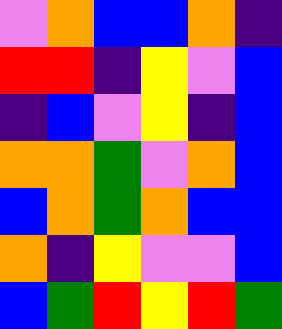[["violet", "orange", "blue", "blue", "orange", "indigo"], ["red", "red", "indigo", "yellow", "violet", "blue"], ["indigo", "blue", "violet", "yellow", "indigo", "blue"], ["orange", "orange", "green", "violet", "orange", "blue"], ["blue", "orange", "green", "orange", "blue", "blue"], ["orange", "indigo", "yellow", "violet", "violet", "blue"], ["blue", "green", "red", "yellow", "red", "green"]]